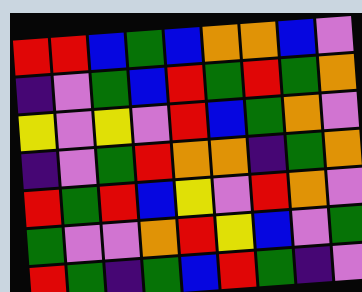[["red", "red", "blue", "green", "blue", "orange", "orange", "blue", "violet"], ["indigo", "violet", "green", "blue", "red", "green", "red", "green", "orange"], ["yellow", "violet", "yellow", "violet", "red", "blue", "green", "orange", "violet"], ["indigo", "violet", "green", "red", "orange", "orange", "indigo", "green", "orange"], ["red", "green", "red", "blue", "yellow", "violet", "red", "orange", "violet"], ["green", "violet", "violet", "orange", "red", "yellow", "blue", "violet", "green"], ["red", "green", "indigo", "green", "blue", "red", "green", "indigo", "violet"]]